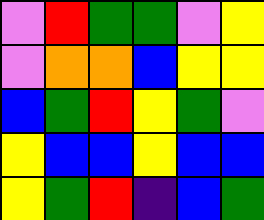[["violet", "red", "green", "green", "violet", "yellow"], ["violet", "orange", "orange", "blue", "yellow", "yellow"], ["blue", "green", "red", "yellow", "green", "violet"], ["yellow", "blue", "blue", "yellow", "blue", "blue"], ["yellow", "green", "red", "indigo", "blue", "green"]]